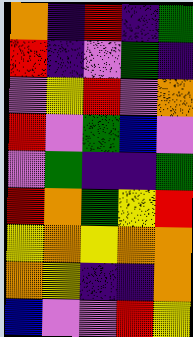[["orange", "indigo", "red", "indigo", "green"], ["red", "indigo", "violet", "green", "indigo"], ["violet", "yellow", "red", "violet", "orange"], ["red", "violet", "green", "blue", "violet"], ["violet", "green", "indigo", "indigo", "green"], ["red", "orange", "green", "yellow", "red"], ["yellow", "orange", "yellow", "orange", "orange"], ["orange", "yellow", "indigo", "indigo", "orange"], ["blue", "violet", "violet", "red", "yellow"]]